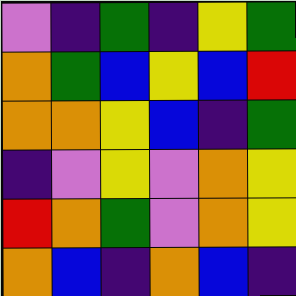[["violet", "indigo", "green", "indigo", "yellow", "green"], ["orange", "green", "blue", "yellow", "blue", "red"], ["orange", "orange", "yellow", "blue", "indigo", "green"], ["indigo", "violet", "yellow", "violet", "orange", "yellow"], ["red", "orange", "green", "violet", "orange", "yellow"], ["orange", "blue", "indigo", "orange", "blue", "indigo"]]